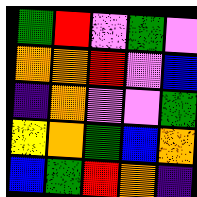[["green", "red", "violet", "green", "violet"], ["orange", "orange", "red", "violet", "blue"], ["indigo", "orange", "violet", "violet", "green"], ["yellow", "orange", "green", "blue", "orange"], ["blue", "green", "red", "orange", "indigo"]]